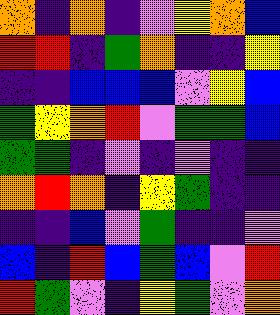[["orange", "indigo", "orange", "indigo", "violet", "yellow", "orange", "blue"], ["red", "red", "indigo", "green", "orange", "indigo", "indigo", "yellow"], ["indigo", "indigo", "blue", "blue", "blue", "violet", "yellow", "blue"], ["green", "yellow", "orange", "red", "violet", "green", "green", "blue"], ["green", "green", "indigo", "violet", "indigo", "violet", "indigo", "indigo"], ["orange", "red", "orange", "indigo", "yellow", "green", "indigo", "indigo"], ["indigo", "indigo", "blue", "violet", "green", "indigo", "indigo", "violet"], ["blue", "indigo", "red", "blue", "green", "blue", "violet", "red"], ["red", "green", "violet", "indigo", "yellow", "green", "violet", "orange"]]